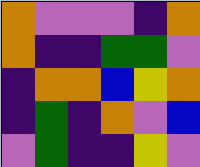[["orange", "violet", "violet", "violet", "indigo", "orange"], ["orange", "indigo", "indigo", "green", "green", "violet"], ["indigo", "orange", "orange", "blue", "yellow", "orange"], ["indigo", "green", "indigo", "orange", "violet", "blue"], ["violet", "green", "indigo", "indigo", "yellow", "violet"]]